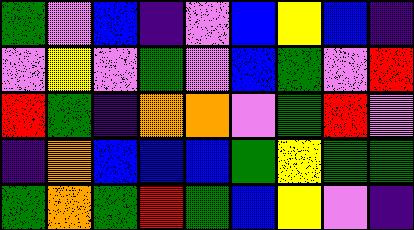[["green", "violet", "blue", "indigo", "violet", "blue", "yellow", "blue", "indigo"], ["violet", "yellow", "violet", "green", "violet", "blue", "green", "violet", "red"], ["red", "green", "indigo", "orange", "orange", "violet", "green", "red", "violet"], ["indigo", "orange", "blue", "blue", "blue", "green", "yellow", "green", "green"], ["green", "orange", "green", "red", "green", "blue", "yellow", "violet", "indigo"]]